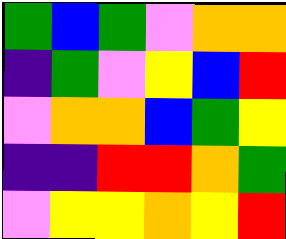[["green", "blue", "green", "violet", "orange", "orange"], ["indigo", "green", "violet", "yellow", "blue", "red"], ["violet", "orange", "orange", "blue", "green", "yellow"], ["indigo", "indigo", "red", "red", "orange", "green"], ["violet", "yellow", "yellow", "orange", "yellow", "red"]]